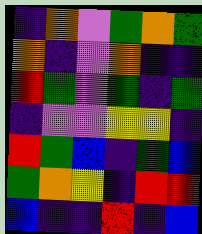[["indigo", "orange", "violet", "green", "orange", "green"], ["orange", "indigo", "violet", "orange", "indigo", "indigo"], ["red", "green", "violet", "green", "indigo", "green"], ["indigo", "violet", "violet", "yellow", "yellow", "indigo"], ["red", "green", "blue", "indigo", "green", "blue"], ["green", "orange", "yellow", "indigo", "red", "red"], ["blue", "indigo", "indigo", "red", "indigo", "blue"]]